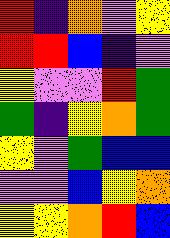[["red", "indigo", "orange", "violet", "yellow"], ["red", "red", "blue", "indigo", "violet"], ["yellow", "violet", "violet", "red", "green"], ["green", "indigo", "yellow", "orange", "green"], ["yellow", "violet", "green", "blue", "blue"], ["violet", "violet", "blue", "yellow", "orange"], ["yellow", "yellow", "orange", "red", "blue"]]